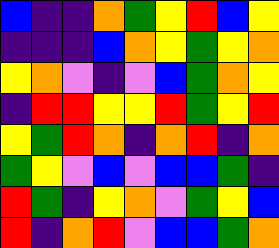[["blue", "indigo", "indigo", "orange", "green", "yellow", "red", "blue", "yellow"], ["indigo", "indigo", "indigo", "blue", "orange", "yellow", "green", "yellow", "orange"], ["yellow", "orange", "violet", "indigo", "violet", "blue", "green", "orange", "yellow"], ["indigo", "red", "red", "yellow", "yellow", "red", "green", "yellow", "red"], ["yellow", "green", "red", "orange", "indigo", "orange", "red", "indigo", "orange"], ["green", "yellow", "violet", "blue", "violet", "blue", "blue", "green", "indigo"], ["red", "green", "indigo", "yellow", "orange", "violet", "green", "yellow", "blue"], ["red", "indigo", "orange", "red", "violet", "blue", "blue", "green", "orange"]]